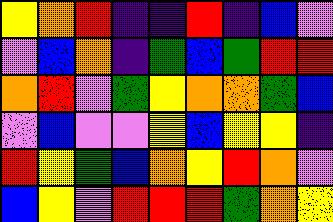[["yellow", "orange", "red", "indigo", "indigo", "red", "indigo", "blue", "violet"], ["violet", "blue", "orange", "indigo", "green", "blue", "green", "red", "red"], ["orange", "red", "violet", "green", "yellow", "orange", "orange", "green", "blue"], ["violet", "blue", "violet", "violet", "yellow", "blue", "yellow", "yellow", "indigo"], ["red", "yellow", "green", "blue", "orange", "yellow", "red", "orange", "violet"], ["blue", "yellow", "violet", "red", "red", "red", "green", "orange", "yellow"]]